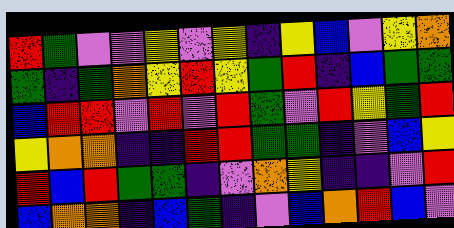[["red", "green", "violet", "violet", "yellow", "violet", "yellow", "indigo", "yellow", "blue", "violet", "yellow", "orange"], ["green", "indigo", "green", "orange", "yellow", "red", "yellow", "green", "red", "indigo", "blue", "green", "green"], ["blue", "red", "red", "violet", "red", "violet", "red", "green", "violet", "red", "yellow", "green", "red"], ["yellow", "orange", "orange", "indigo", "indigo", "red", "red", "green", "green", "indigo", "violet", "blue", "yellow"], ["red", "blue", "red", "green", "green", "indigo", "violet", "orange", "yellow", "indigo", "indigo", "violet", "red"], ["blue", "orange", "orange", "indigo", "blue", "green", "indigo", "violet", "blue", "orange", "red", "blue", "violet"]]